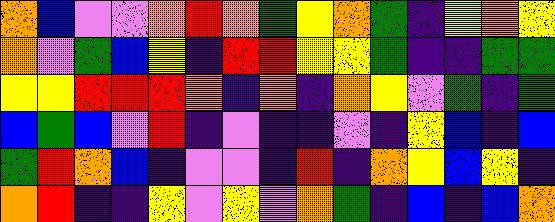[["orange", "blue", "violet", "violet", "orange", "red", "orange", "green", "yellow", "orange", "green", "indigo", "yellow", "orange", "yellow"], ["orange", "violet", "green", "blue", "yellow", "indigo", "red", "red", "yellow", "yellow", "green", "indigo", "indigo", "green", "green"], ["yellow", "yellow", "red", "red", "red", "orange", "indigo", "orange", "indigo", "orange", "yellow", "violet", "green", "indigo", "green"], ["blue", "green", "blue", "violet", "red", "indigo", "violet", "indigo", "indigo", "violet", "indigo", "yellow", "blue", "indigo", "blue"], ["green", "red", "orange", "blue", "indigo", "violet", "violet", "indigo", "red", "indigo", "orange", "yellow", "blue", "yellow", "indigo"], ["orange", "red", "indigo", "indigo", "yellow", "violet", "yellow", "violet", "orange", "green", "indigo", "blue", "indigo", "blue", "orange"]]